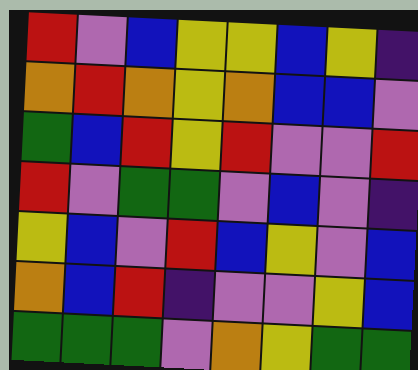[["red", "violet", "blue", "yellow", "yellow", "blue", "yellow", "indigo"], ["orange", "red", "orange", "yellow", "orange", "blue", "blue", "violet"], ["green", "blue", "red", "yellow", "red", "violet", "violet", "red"], ["red", "violet", "green", "green", "violet", "blue", "violet", "indigo"], ["yellow", "blue", "violet", "red", "blue", "yellow", "violet", "blue"], ["orange", "blue", "red", "indigo", "violet", "violet", "yellow", "blue"], ["green", "green", "green", "violet", "orange", "yellow", "green", "green"]]